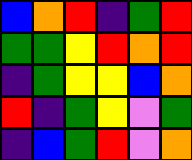[["blue", "orange", "red", "indigo", "green", "red"], ["green", "green", "yellow", "red", "orange", "red"], ["indigo", "green", "yellow", "yellow", "blue", "orange"], ["red", "indigo", "green", "yellow", "violet", "green"], ["indigo", "blue", "green", "red", "violet", "orange"]]